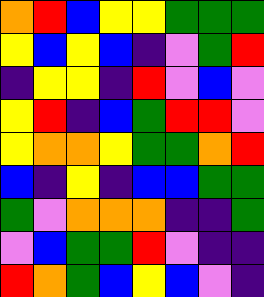[["orange", "red", "blue", "yellow", "yellow", "green", "green", "green"], ["yellow", "blue", "yellow", "blue", "indigo", "violet", "green", "red"], ["indigo", "yellow", "yellow", "indigo", "red", "violet", "blue", "violet"], ["yellow", "red", "indigo", "blue", "green", "red", "red", "violet"], ["yellow", "orange", "orange", "yellow", "green", "green", "orange", "red"], ["blue", "indigo", "yellow", "indigo", "blue", "blue", "green", "green"], ["green", "violet", "orange", "orange", "orange", "indigo", "indigo", "green"], ["violet", "blue", "green", "green", "red", "violet", "indigo", "indigo"], ["red", "orange", "green", "blue", "yellow", "blue", "violet", "indigo"]]